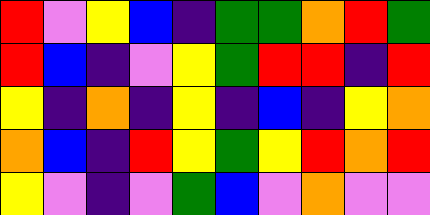[["red", "violet", "yellow", "blue", "indigo", "green", "green", "orange", "red", "green"], ["red", "blue", "indigo", "violet", "yellow", "green", "red", "red", "indigo", "red"], ["yellow", "indigo", "orange", "indigo", "yellow", "indigo", "blue", "indigo", "yellow", "orange"], ["orange", "blue", "indigo", "red", "yellow", "green", "yellow", "red", "orange", "red"], ["yellow", "violet", "indigo", "violet", "green", "blue", "violet", "orange", "violet", "violet"]]